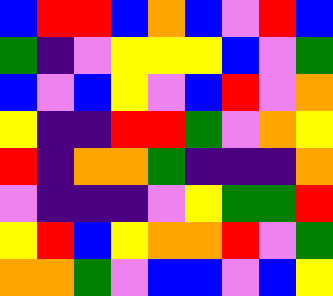[["blue", "red", "red", "blue", "orange", "blue", "violet", "red", "blue"], ["green", "indigo", "violet", "yellow", "yellow", "yellow", "blue", "violet", "green"], ["blue", "violet", "blue", "yellow", "violet", "blue", "red", "violet", "orange"], ["yellow", "indigo", "indigo", "red", "red", "green", "violet", "orange", "yellow"], ["red", "indigo", "orange", "orange", "green", "indigo", "indigo", "indigo", "orange"], ["violet", "indigo", "indigo", "indigo", "violet", "yellow", "green", "green", "red"], ["yellow", "red", "blue", "yellow", "orange", "orange", "red", "violet", "green"], ["orange", "orange", "green", "violet", "blue", "blue", "violet", "blue", "yellow"]]